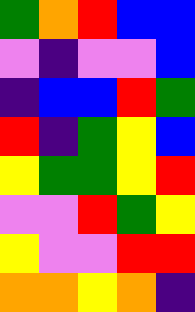[["green", "orange", "red", "blue", "blue"], ["violet", "indigo", "violet", "violet", "blue"], ["indigo", "blue", "blue", "red", "green"], ["red", "indigo", "green", "yellow", "blue"], ["yellow", "green", "green", "yellow", "red"], ["violet", "violet", "red", "green", "yellow"], ["yellow", "violet", "violet", "red", "red"], ["orange", "orange", "yellow", "orange", "indigo"]]